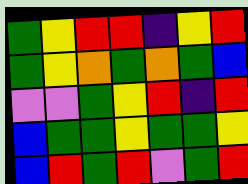[["green", "yellow", "red", "red", "indigo", "yellow", "red"], ["green", "yellow", "orange", "green", "orange", "green", "blue"], ["violet", "violet", "green", "yellow", "red", "indigo", "red"], ["blue", "green", "green", "yellow", "green", "green", "yellow"], ["blue", "red", "green", "red", "violet", "green", "red"]]